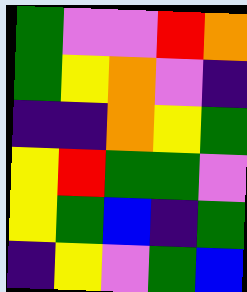[["green", "violet", "violet", "red", "orange"], ["green", "yellow", "orange", "violet", "indigo"], ["indigo", "indigo", "orange", "yellow", "green"], ["yellow", "red", "green", "green", "violet"], ["yellow", "green", "blue", "indigo", "green"], ["indigo", "yellow", "violet", "green", "blue"]]